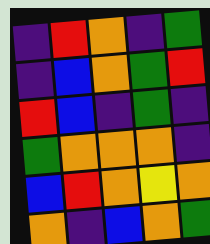[["indigo", "red", "orange", "indigo", "green"], ["indigo", "blue", "orange", "green", "red"], ["red", "blue", "indigo", "green", "indigo"], ["green", "orange", "orange", "orange", "indigo"], ["blue", "red", "orange", "yellow", "orange"], ["orange", "indigo", "blue", "orange", "green"]]